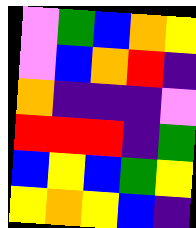[["violet", "green", "blue", "orange", "yellow"], ["violet", "blue", "orange", "red", "indigo"], ["orange", "indigo", "indigo", "indigo", "violet"], ["red", "red", "red", "indigo", "green"], ["blue", "yellow", "blue", "green", "yellow"], ["yellow", "orange", "yellow", "blue", "indigo"]]